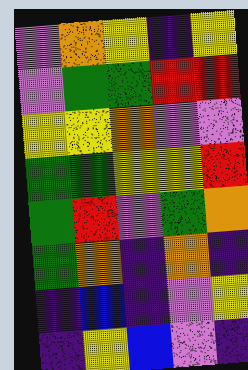[["violet", "orange", "yellow", "indigo", "yellow"], ["violet", "green", "green", "red", "red"], ["yellow", "yellow", "orange", "violet", "violet"], ["green", "green", "yellow", "yellow", "red"], ["green", "red", "violet", "green", "orange"], ["green", "orange", "indigo", "orange", "indigo"], ["indigo", "blue", "indigo", "violet", "yellow"], ["indigo", "yellow", "blue", "violet", "indigo"]]